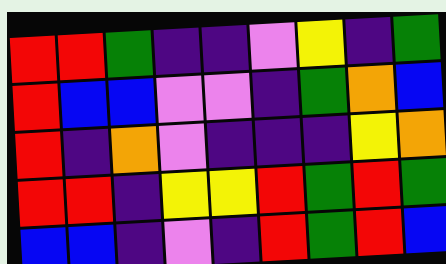[["red", "red", "green", "indigo", "indigo", "violet", "yellow", "indigo", "green"], ["red", "blue", "blue", "violet", "violet", "indigo", "green", "orange", "blue"], ["red", "indigo", "orange", "violet", "indigo", "indigo", "indigo", "yellow", "orange"], ["red", "red", "indigo", "yellow", "yellow", "red", "green", "red", "green"], ["blue", "blue", "indigo", "violet", "indigo", "red", "green", "red", "blue"]]